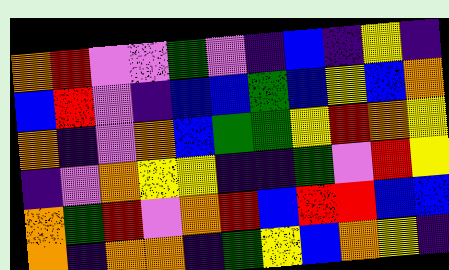[["orange", "red", "violet", "violet", "green", "violet", "indigo", "blue", "indigo", "yellow", "indigo"], ["blue", "red", "violet", "indigo", "blue", "blue", "green", "blue", "yellow", "blue", "orange"], ["orange", "indigo", "violet", "orange", "blue", "green", "green", "yellow", "red", "orange", "yellow"], ["indigo", "violet", "orange", "yellow", "yellow", "indigo", "indigo", "green", "violet", "red", "yellow"], ["orange", "green", "red", "violet", "orange", "red", "blue", "red", "red", "blue", "blue"], ["orange", "indigo", "orange", "orange", "indigo", "green", "yellow", "blue", "orange", "yellow", "indigo"]]